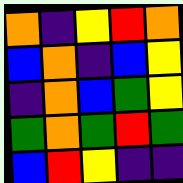[["orange", "indigo", "yellow", "red", "orange"], ["blue", "orange", "indigo", "blue", "yellow"], ["indigo", "orange", "blue", "green", "yellow"], ["green", "orange", "green", "red", "green"], ["blue", "red", "yellow", "indigo", "indigo"]]